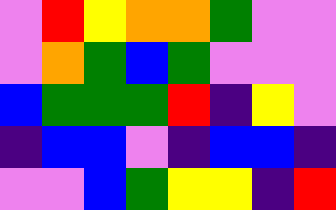[["violet", "red", "yellow", "orange", "orange", "green", "violet", "violet"], ["violet", "orange", "green", "blue", "green", "violet", "violet", "violet"], ["blue", "green", "green", "green", "red", "indigo", "yellow", "violet"], ["indigo", "blue", "blue", "violet", "indigo", "blue", "blue", "indigo"], ["violet", "violet", "blue", "green", "yellow", "yellow", "indigo", "red"]]